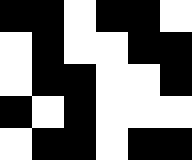[["black", "black", "white", "black", "black", "white"], ["white", "black", "white", "white", "black", "black"], ["white", "black", "black", "white", "white", "black"], ["black", "white", "black", "white", "white", "white"], ["white", "black", "black", "white", "black", "black"]]